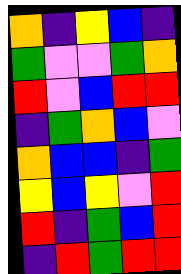[["orange", "indigo", "yellow", "blue", "indigo"], ["green", "violet", "violet", "green", "orange"], ["red", "violet", "blue", "red", "red"], ["indigo", "green", "orange", "blue", "violet"], ["orange", "blue", "blue", "indigo", "green"], ["yellow", "blue", "yellow", "violet", "red"], ["red", "indigo", "green", "blue", "red"], ["indigo", "red", "green", "red", "red"]]